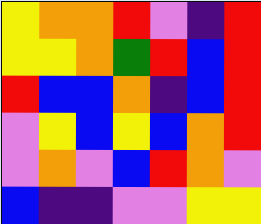[["yellow", "orange", "orange", "red", "violet", "indigo", "red"], ["yellow", "yellow", "orange", "green", "red", "blue", "red"], ["red", "blue", "blue", "orange", "indigo", "blue", "red"], ["violet", "yellow", "blue", "yellow", "blue", "orange", "red"], ["violet", "orange", "violet", "blue", "red", "orange", "violet"], ["blue", "indigo", "indigo", "violet", "violet", "yellow", "yellow"]]